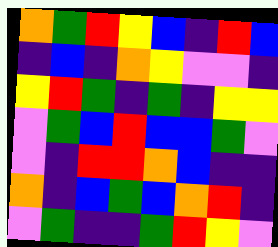[["orange", "green", "red", "yellow", "blue", "indigo", "red", "blue"], ["indigo", "blue", "indigo", "orange", "yellow", "violet", "violet", "indigo"], ["yellow", "red", "green", "indigo", "green", "indigo", "yellow", "yellow"], ["violet", "green", "blue", "red", "blue", "blue", "green", "violet"], ["violet", "indigo", "red", "red", "orange", "blue", "indigo", "indigo"], ["orange", "indigo", "blue", "green", "blue", "orange", "red", "indigo"], ["violet", "green", "indigo", "indigo", "green", "red", "yellow", "violet"]]